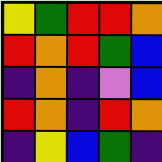[["yellow", "green", "red", "red", "orange"], ["red", "orange", "red", "green", "blue"], ["indigo", "orange", "indigo", "violet", "blue"], ["red", "orange", "indigo", "red", "orange"], ["indigo", "yellow", "blue", "green", "indigo"]]